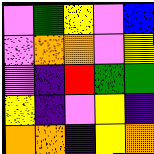[["violet", "green", "yellow", "violet", "blue"], ["violet", "orange", "orange", "violet", "yellow"], ["violet", "indigo", "red", "green", "green"], ["yellow", "indigo", "violet", "yellow", "indigo"], ["orange", "orange", "indigo", "yellow", "orange"]]